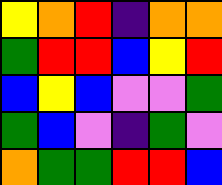[["yellow", "orange", "red", "indigo", "orange", "orange"], ["green", "red", "red", "blue", "yellow", "red"], ["blue", "yellow", "blue", "violet", "violet", "green"], ["green", "blue", "violet", "indigo", "green", "violet"], ["orange", "green", "green", "red", "red", "blue"]]